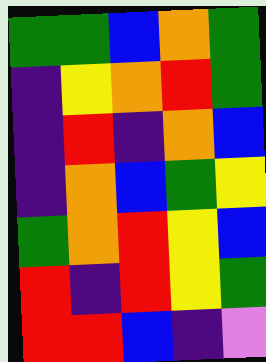[["green", "green", "blue", "orange", "green"], ["indigo", "yellow", "orange", "red", "green"], ["indigo", "red", "indigo", "orange", "blue"], ["indigo", "orange", "blue", "green", "yellow"], ["green", "orange", "red", "yellow", "blue"], ["red", "indigo", "red", "yellow", "green"], ["red", "red", "blue", "indigo", "violet"]]